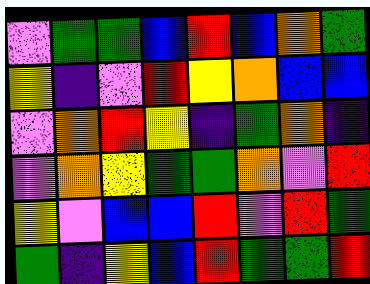[["violet", "green", "green", "blue", "red", "blue", "orange", "green"], ["yellow", "indigo", "violet", "red", "yellow", "orange", "blue", "blue"], ["violet", "orange", "red", "yellow", "indigo", "green", "orange", "indigo"], ["violet", "orange", "yellow", "green", "green", "orange", "violet", "red"], ["yellow", "violet", "blue", "blue", "red", "violet", "red", "green"], ["green", "indigo", "yellow", "blue", "red", "green", "green", "red"]]